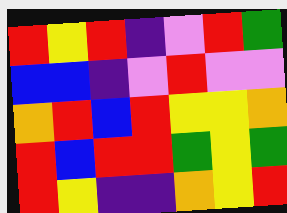[["red", "yellow", "red", "indigo", "violet", "red", "green"], ["blue", "blue", "indigo", "violet", "red", "violet", "violet"], ["orange", "red", "blue", "red", "yellow", "yellow", "orange"], ["red", "blue", "red", "red", "green", "yellow", "green"], ["red", "yellow", "indigo", "indigo", "orange", "yellow", "red"]]